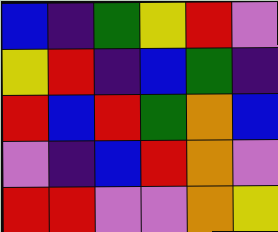[["blue", "indigo", "green", "yellow", "red", "violet"], ["yellow", "red", "indigo", "blue", "green", "indigo"], ["red", "blue", "red", "green", "orange", "blue"], ["violet", "indigo", "blue", "red", "orange", "violet"], ["red", "red", "violet", "violet", "orange", "yellow"]]